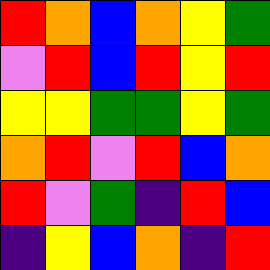[["red", "orange", "blue", "orange", "yellow", "green"], ["violet", "red", "blue", "red", "yellow", "red"], ["yellow", "yellow", "green", "green", "yellow", "green"], ["orange", "red", "violet", "red", "blue", "orange"], ["red", "violet", "green", "indigo", "red", "blue"], ["indigo", "yellow", "blue", "orange", "indigo", "red"]]